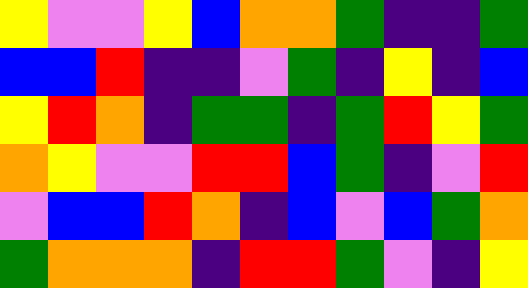[["yellow", "violet", "violet", "yellow", "blue", "orange", "orange", "green", "indigo", "indigo", "green"], ["blue", "blue", "red", "indigo", "indigo", "violet", "green", "indigo", "yellow", "indigo", "blue"], ["yellow", "red", "orange", "indigo", "green", "green", "indigo", "green", "red", "yellow", "green"], ["orange", "yellow", "violet", "violet", "red", "red", "blue", "green", "indigo", "violet", "red"], ["violet", "blue", "blue", "red", "orange", "indigo", "blue", "violet", "blue", "green", "orange"], ["green", "orange", "orange", "orange", "indigo", "red", "red", "green", "violet", "indigo", "yellow"]]